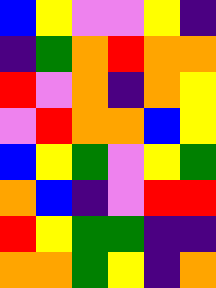[["blue", "yellow", "violet", "violet", "yellow", "indigo"], ["indigo", "green", "orange", "red", "orange", "orange"], ["red", "violet", "orange", "indigo", "orange", "yellow"], ["violet", "red", "orange", "orange", "blue", "yellow"], ["blue", "yellow", "green", "violet", "yellow", "green"], ["orange", "blue", "indigo", "violet", "red", "red"], ["red", "yellow", "green", "green", "indigo", "indigo"], ["orange", "orange", "green", "yellow", "indigo", "orange"]]